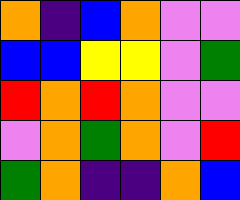[["orange", "indigo", "blue", "orange", "violet", "violet"], ["blue", "blue", "yellow", "yellow", "violet", "green"], ["red", "orange", "red", "orange", "violet", "violet"], ["violet", "orange", "green", "orange", "violet", "red"], ["green", "orange", "indigo", "indigo", "orange", "blue"]]